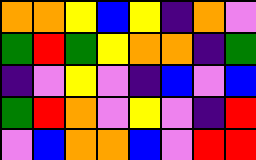[["orange", "orange", "yellow", "blue", "yellow", "indigo", "orange", "violet"], ["green", "red", "green", "yellow", "orange", "orange", "indigo", "green"], ["indigo", "violet", "yellow", "violet", "indigo", "blue", "violet", "blue"], ["green", "red", "orange", "violet", "yellow", "violet", "indigo", "red"], ["violet", "blue", "orange", "orange", "blue", "violet", "red", "red"]]